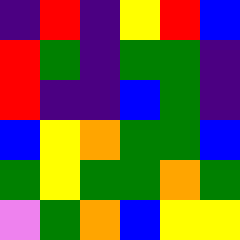[["indigo", "red", "indigo", "yellow", "red", "blue"], ["red", "green", "indigo", "green", "green", "indigo"], ["red", "indigo", "indigo", "blue", "green", "indigo"], ["blue", "yellow", "orange", "green", "green", "blue"], ["green", "yellow", "green", "green", "orange", "green"], ["violet", "green", "orange", "blue", "yellow", "yellow"]]